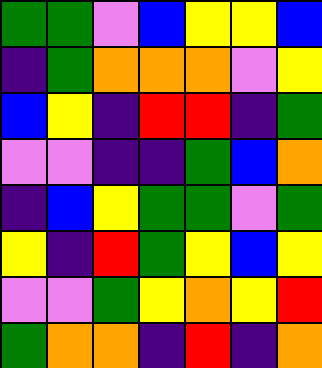[["green", "green", "violet", "blue", "yellow", "yellow", "blue"], ["indigo", "green", "orange", "orange", "orange", "violet", "yellow"], ["blue", "yellow", "indigo", "red", "red", "indigo", "green"], ["violet", "violet", "indigo", "indigo", "green", "blue", "orange"], ["indigo", "blue", "yellow", "green", "green", "violet", "green"], ["yellow", "indigo", "red", "green", "yellow", "blue", "yellow"], ["violet", "violet", "green", "yellow", "orange", "yellow", "red"], ["green", "orange", "orange", "indigo", "red", "indigo", "orange"]]